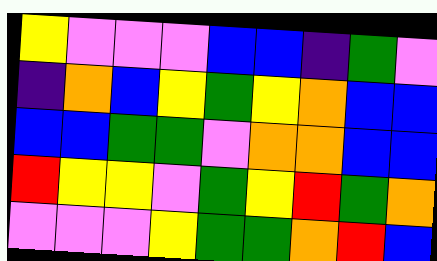[["yellow", "violet", "violet", "violet", "blue", "blue", "indigo", "green", "violet"], ["indigo", "orange", "blue", "yellow", "green", "yellow", "orange", "blue", "blue"], ["blue", "blue", "green", "green", "violet", "orange", "orange", "blue", "blue"], ["red", "yellow", "yellow", "violet", "green", "yellow", "red", "green", "orange"], ["violet", "violet", "violet", "yellow", "green", "green", "orange", "red", "blue"]]